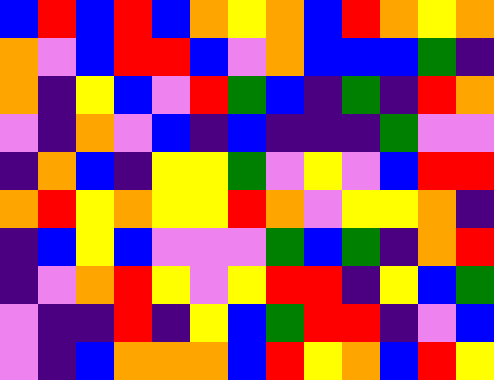[["blue", "red", "blue", "red", "blue", "orange", "yellow", "orange", "blue", "red", "orange", "yellow", "orange"], ["orange", "violet", "blue", "red", "red", "blue", "violet", "orange", "blue", "blue", "blue", "green", "indigo"], ["orange", "indigo", "yellow", "blue", "violet", "red", "green", "blue", "indigo", "green", "indigo", "red", "orange"], ["violet", "indigo", "orange", "violet", "blue", "indigo", "blue", "indigo", "indigo", "indigo", "green", "violet", "violet"], ["indigo", "orange", "blue", "indigo", "yellow", "yellow", "green", "violet", "yellow", "violet", "blue", "red", "red"], ["orange", "red", "yellow", "orange", "yellow", "yellow", "red", "orange", "violet", "yellow", "yellow", "orange", "indigo"], ["indigo", "blue", "yellow", "blue", "violet", "violet", "violet", "green", "blue", "green", "indigo", "orange", "red"], ["indigo", "violet", "orange", "red", "yellow", "violet", "yellow", "red", "red", "indigo", "yellow", "blue", "green"], ["violet", "indigo", "indigo", "red", "indigo", "yellow", "blue", "green", "red", "red", "indigo", "violet", "blue"], ["violet", "indigo", "blue", "orange", "orange", "orange", "blue", "red", "yellow", "orange", "blue", "red", "yellow"]]